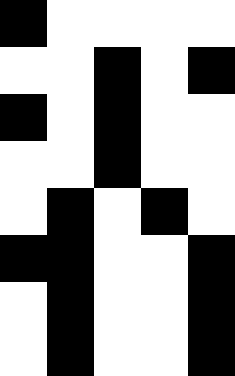[["black", "white", "white", "white", "white"], ["white", "white", "black", "white", "black"], ["black", "white", "black", "white", "white"], ["white", "white", "black", "white", "white"], ["white", "black", "white", "black", "white"], ["black", "black", "white", "white", "black"], ["white", "black", "white", "white", "black"], ["white", "black", "white", "white", "black"]]